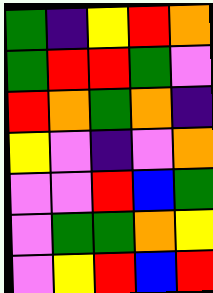[["green", "indigo", "yellow", "red", "orange"], ["green", "red", "red", "green", "violet"], ["red", "orange", "green", "orange", "indigo"], ["yellow", "violet", "indigo", "violet", "orange"], ["violet", "violet", "red", "blue", "green"], ["violet", "green", "green", "orange", "yellow"], ["violet", "yellow", "red", "blue", "red"]]